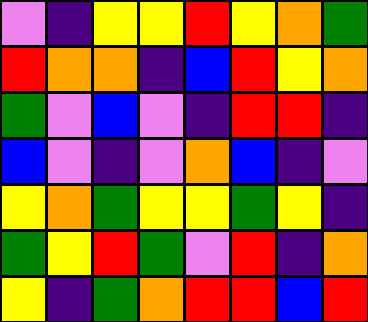[["violet", "indigo", "yellow", "yellow", "red", "yellow", "orange", "green"], ["red", "orange", "orange", "indigo", "blue", "red", "yellow", "orange"], ["green", "violet", "blue", "violet", "indigo", "red", "red", "indigo"], ["blue", "violet", "indigo", "violet", "orange", "blue", "indigo", "violet"], ["yellow", "orange", "green", "yellow", "yellow", "green", "yellow", "indigo"], ["green", "yellow", "red", "green", "violet", "red", "indigo", "orange"], ["yellow", "indigo", "green", "orange", "red", "red", "blue", "red"]]